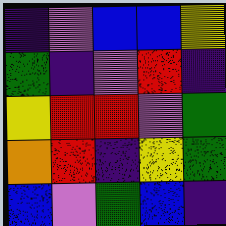[["indigo", "violet", "blue", "blue", "yellow"], ["green", "indigo", "violet", "red", "indigo"], ["yellow", "red", "red", "violet", "green"], ["orange", "red", "indigo", "yellow", "green"], ["blue", "violet", "green", "blue", "indigo"]]